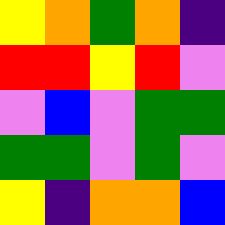[["yellow", "orange", "green", "orange", "indigo"], ["red", "red", "yellow", "red", "violet"], ["violet", "blue", "violet", "green", "green"], ["green", "green", "violet", "green", "violet"], ["yellow", "indigo", "orange", "orange", "blue"]]